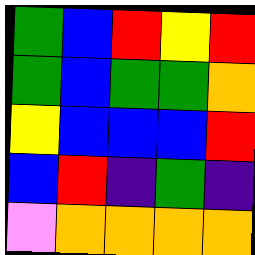[["green", "blue", "red", "yellow", "red"], ["green", "blue", "green", "green", "orange"], ["yellow", "blue", "blue", "blue", "red"], ["blue", "red", "indigo", "green", "indigo"], ["violet", "orange", "orange", "orange", "orange"]]